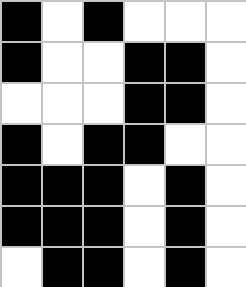[["black", "white", "black", "white", "white", "white"], ["black", "white", "white", "black", "black", "white"], ["white", "white", "white", "black", "black", "white"], ["black", "white", "black", "black", "white", "white"], ["black", "black", "black", "white", "black", "white"], ["black", "black", "black", "white", "black", "white"], ["white", "black", "black", "white", "black", "white"]]